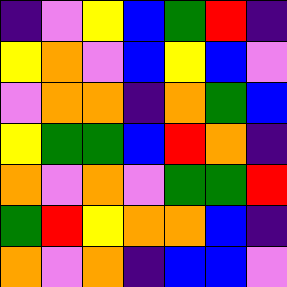[["indigo", "violet", "yellow", "blue", "green", "red", "indigo"], ["yellow", "orange", "violet", "blue", "yellow", "blue", "violet"], ["violet", "orange", "orange", "indigo", "orange", "green", "blue"], ["yellow", "green", "green", "blue", "red", "orange", "indigo"], ["orange", "violet", "orange", "violet", "green", "green", "red"], ["green", "red", "yellow", "orange", "orange", "blue", "indigo"], ["orange", "violet", "orange", "indigo", "blue", "blue", "violet"]]